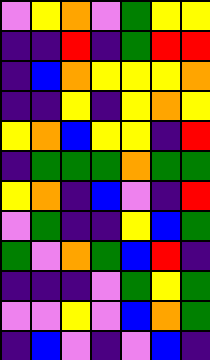[["violet", "yellow", "orange", "violet", "green", "yellow", "yellow"], ["indigo", "indigo", "red", "indigo", "green", "red", "red"], ["indigo", "blue", "orange", "yellow", "yellow", "yellow", "orange"], ["indigo", "indigo", "yellow", "indigo", "yellow", "orange", "yellow"], ["yellow", "orange", "blue", "yellow", "yellow", "indigo", "red"], ["indigo", "green", "green", "green", "orange", "green", "green"], ["yellow", "orange", "indigo", "blue", "violet", "indigo", "red"], ["violet", "green", "indigo", "indigo", "yellow", "blue", "green"], ["green", "violet", "orange", "green", "blue", "red", "indigo"], ["indigo", "indigo", "indigo", "violet", "green", "yellow", "green"], ["violet", "violet", "yellow", "violet", "blue", "orange", "green"], ["indigo", "blue", "violet", "indigo", "violet", "blue", "indigo"]]